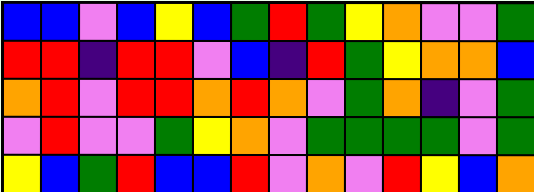[["blue", "blue", "violet", "blue", "yellow", "blue", "green", "red", "green", "yellow", "orange", "violet", "violet", "green"], ["red", "red", "indigo", "red", "red", "violet", "blue", "indigo", "red", "green", "yellow", "orange", "orange", "blue"], ["orange", "red", "violet", "red", "red", "orange", "red", "orange", "violet", "green", "orange", "indigo", "violet", "green"], ["violet", "red", "violet", "violet", "green", "yellow", "orange", "violet", "green", "green", "green", "green", "violet", "green"], ["yellow", "blue", "green", "red", "blue", "blue", "red", "violet", "orange", "violet", "red", "yellow", "blue", "orange"]]